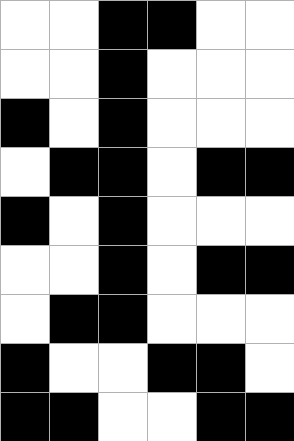[["white", "white", "black", "black", "white", "white"], ["white", "white", "black", "white", "white", "white"], ["black", "white", "black", "white", "white", "white"], ["white", "black", "black", "white", "black", "black"], ["black", "white", "black", "white", "white", "white"], ["white", "white", "black", "white", "black", "black"], ["white", "black", "black", "white", "white", "white"], ["black", "white", "white", "black", "black", "white"], ["black", "black", "white", "white", "black", "black"]]